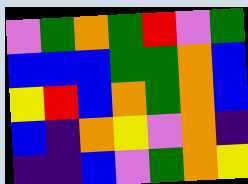[["violet", "green", "orange", "green", "red", "violet", "green"], ["blue", "blue", "blue", "green", "green", "orange", "blue"], ["yellow", "red", "blue", "orange", "green", "orange", "blue"], ["blue", "indigo", "orange", "yellow", "violet", "orange", "indigo"], ["indigo", "indigo", "blue", "violet", "green", "orange", "yellow"]]